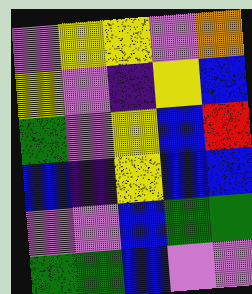[["violet", "yellow", "yellow", "violet", "orange"], ["yellow", "violet", "indigo", "yellow", "blue"], ["green", "violet", "yellow", "blue", "red"], ["blue", "indigo", "yellow", "blue", "blue"], ["violet", "violet", "blue", "green", "green"], ["green", "green", "blue", "violet", "violet"]]